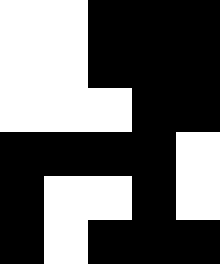[["white", "white", "black", "black", "black"], ["white", "white", "black", "black", "black"], ["white", "white", "white", "black", "black"], ["black", "black", "black", "black", "white"], ["black", "white", "white", "black", "white"], ["black", "white", "black", "black", "black"]]